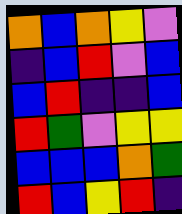[["orange", "blue", "orange", "yellow", "violet"], ["indigo", "blue", "red", "violet", "blue"], ["blue", "red", "indigo", "indigo", "blue"], ["red", "green", "violet", "yellow", "yellow"], ["blue", "blue", "blue", "orange", "green"], ["red", "blue", "yellow", "red", "indigo"]]